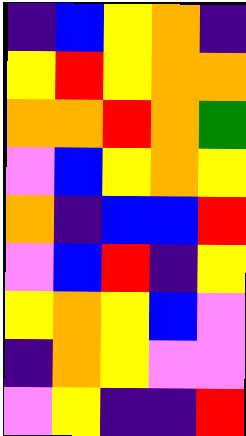[["indigo", "blue", "yellow", "orange", "indigo"], ["yellow", "red", "yellow", "orange", "orange"], ["orange", "orange", "red", "orange", "green"], ["violet", "blue", "yellow", "orange", "yellow"], ["orange", "indigo", "blue", "blue", "red"], ["violet", "blue", "red", "indigo", "yellow"], ["yellow", "orange", "yellow", "blue", "violet"], ["indigo", "orange", "yellow", "violet", "violet"], ["violet", "yellow", "indigo", "indigo", "red"]]